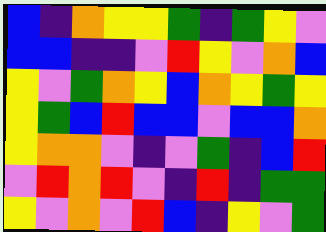[["blue", "indigo", "orange", "yellow", "yellow", "green", "indigo", "green", "yellow", "violet"], ["blue", "blue", "indigo", "indigo", "violet", "red", "yellow", "violet", "orange", "blue"], ["yellow", "violet", "green", "orange", "yellow", "blue", "orange", "yellow", "green", "yellow"], ["yellow", "green", "blue", "red", "blue", "blue", "violet", "blue", "blue", "orange"], ["yellow", "orange", "orange", "violet", "indigo", "violet", "green", "indigo", "blue", "red"], ["violet", "red", "orange", "red", "violet", "indigo", "red", "indigo", "green", "green"], ["yellow", "violet", "orange", "violet", "red", "blue", "indigo", "yellow", "violet", "green"]]